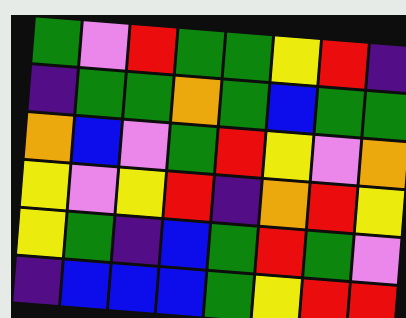[["green", "violet", "red", "green", "green", "yellow", "red", "indigo"], ["indigo", "green", "green", "orange", "green", "blue", "green", "green"], ["orange", "blue", "violet", "green", "red", "yellow", "violet", "orange"], ["yellow", "violet", "yellow", "red", "indigo", "orange", "red", "yellow"], ["yellow", "green", "indigo", "blue", "green", "red", "green", "violet"], ["indigo", "blue", "blue", "blue", "green", "yellow", "red", "red"]]